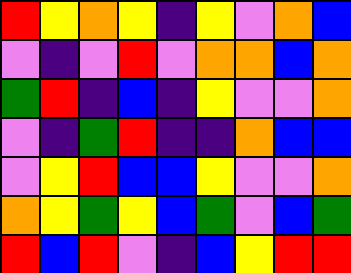[["red", "yellow", "orange", "yellow", "indigo", "yellow", "violet", "orange", "blue"], ["violet", "indigo", "violet", "red", "violet", "orange", "orange", "blue", "orange"], ["green", "red", "indigo", "blue", "indigo", "yellow", "violet", "violet", "orange"], ["violet", "indigo", "green", "red", "indigo", "indigo", "orange", "blue", "blue"], ["violet", "yellow", "red", "blue", "blue", "yellow", "violet", "violet", "orange"], ["orange", "yellow", "green", "yellow", "blue", "green", "violet", "blue", "green"], ["red", "blue", "red", "violet", "indigo", "blue", "yellow", "red", "red"]]